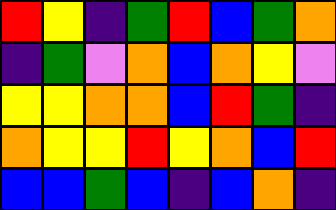[["red", "yellow", "indigo", "green", "red", "blue", "green", "orange"], ["indigo", "green", "violet", "orange", "blue", "orange", "yellow", "violet"], ["yellow", "yellow", "orange", "orange", "blue", "red", "green", "indigo"], ["orange", "yellow", "yellow", "red", "yellow", "orange", "blue", "red"], ["blue", "blue", "green", "blue", "indigo", "blue", "orange", "indigo"]]